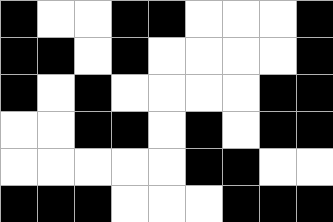[["black", "white", "white", "black", "black", "white", "white", "white", "black"], ["black", "black", "white", "black", "white", "white", "white", "white", "black"], ["black", "white", "black", "white", "white", "white", "white", "black", "black"], ["white", "white", "black", "black", "white", "black", "white", "black", "black"], ["white", "white", "white", "white", "white", "black", "black", "white", "white"], ["black", "black", "black", "white", "white", "white", "black", "black", "black"]]